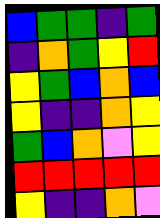[["blue", "green", "green", "indigo", "green"], ["indigo", "orange", "green", "yellow", "red"], ["yellow", "green", "blue", "orange", "blue"], ["yellow", "indigo", "indigo", "orange", "yellow"], ["green", "blue", "orange", "violet", "yellow"], ["red", "red", "red", "red", "red"], ["yellow", "indigo", "indigo", "orange", "violet"]]